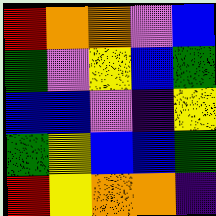[["red", "orange", "orange", "violet", "blue"], ["green", "violet", "yellow", "blue", "green"], ["blue", "blue", "violet", "indigo", "yellow"], ["green", "yellow", "blue", "blue", "green"], ["red", "yellow", "orange", "orange", "indigo"]]